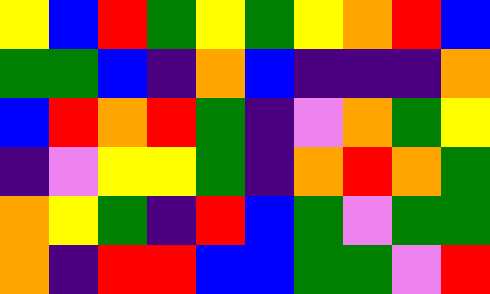[["yellow", "blue", "red", "green", "yellow", "green", "yellow", "orange", "red", "blue"], ["green", "green", "blue", "indigo", "orange", "blue", "indigo", "indigo", "indigo", "orange"], ["blue", "red", "orange", "red", "green", "indigo", "violet", "orange", "green", "yellow"], ["indigo", "violet", "yellow", "yellow", "green", "indigo", "orange", "red", "orange", "green"], ["orange", "yellow", "green", "indigo", "red", "blue", "green", "violet", "green", "green"], ["orange", "indigo", "red", "red", "blue", "blue", "green", "green", "violet", "red"]]